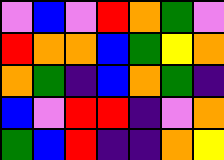[["violet", "blue", "violet", "red", "orange", "green", "violet"], ["red", "orange", "orange", "blue", "green", "yellow", "orange"], ["orange", "green", "indigo", "blue", "orange", "green", "indigo"], ["blue", "violet", "red", "red", "indigo", "violet", "orange"], ["green", "blue", "red", "indigo", "indigo", "orange", "yellow"]]